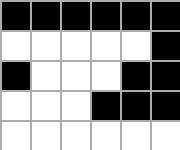[["black", "black", "black", "black", "black", "black"], ["white", "white", "white", "white", "white", "black"], ["black", "white", "white", "white", "black", "black"], ["white", "white", "white", "black", "black", "black"], ["white", "white", "white", "white", "white", "white"]]